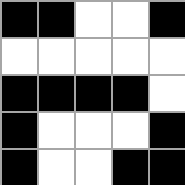[["black", "black", "white", "white", "black"], ["white", "white", "white", "white", "white"], ["black", "black", "black", "black", "white"], ["black", "white", "white", "white", "black"], ["black", "white", "white", "black", "black"]]